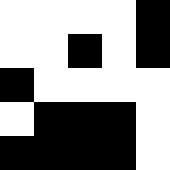[["white", "white", "white", "white", "black"], ["white", "white", "black", "white", "black"], ["black", "white", "white", "white", "white"], ["white", "black", "black", "black", "white"], ["black", "black", "black", "black", "white"]]